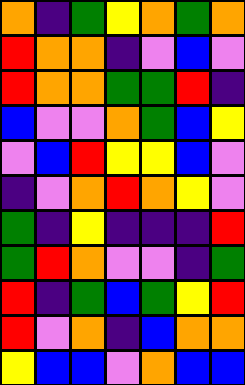[["orange", "indigo", "green", "yellow", "orange", "green", "orange"], ["red", "orange", "orange", "indigo", "violet", "blue", "violet"], ["red", "orange", "orange", "green", "green", "red", "indigo"], ["blue", "violet", "violet", "orange", "green", "blue", "yellow"], ["violet", "blue", "red", "yellow", "yellow", "blue", "violet"], ["indigo", "violet", "orange", "red", "orange", "yellow", "violet"], ["green", "indigo", "yellow", "indigo", "indigo", "indigo", "red"], ["green", "red", "orange", "violet", "violet", "indigo", "green"], ["red", "indigo", "green", "blue", "green", "yellow", "red"], ["red", "violet", "orange", "indigo", "blue", "orange", "orange"], ["yellow", "blue", "blue", "violet", "orange", "blue", "blue"]]